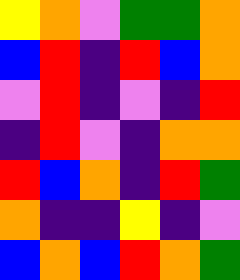[["yellow", "orange", "violet", "green", "green", "orange"], ["blue", "red", "indigo", "red", "blue", "orange"], ["violet", "red", "indigo", "violet", "indigo", "red"], ["indigo", "red", "violet", "indigo", "orange", "orange"], ["red", "blue", "orange", "indigo", "red", "green"], ["orange", "indigo", "indigo", "yellow", "indigo", "violet"], ["blue", "orange", "blue", "red", "orange", "green"]]